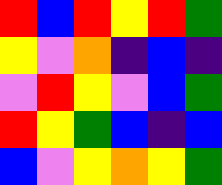[["red", "blue", "red", "yellow", "red", "green"], ["yellow", "violet", "orange", "indigo", "blue", "indigo"], ["violet", "red", "yellow", "violet", "blue", "green"], ["red", "yellow", "green", "blue", "indigo", "blue"], ["blue", "violet", "yellow", "orange", "yellow", "green"]]